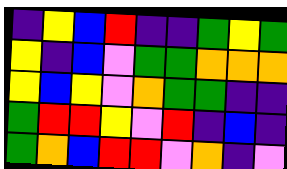[["indigo", "yellow", "blue", "red", "indigo", "indigo", "green", "yellow", "green"], ["yellow", "indigo", "blue", "violet", "green", "green", "orange", "orange", "orange"], ["yellow", "blue", "yellow", "violet", "orange", "green", "green", "indigo", "indigo"], ["green", "red", "red", "yellow", "violet", "red", "indigo", "blue", "indigo"], ["green", "orange", "blue", "red", "red", "violet", "orange", "indigo", "violet"]]